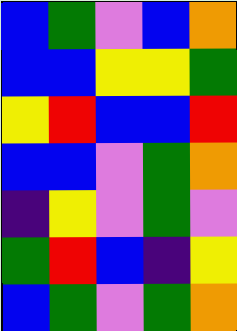[["blue", "green", "violet", "blue", "orange"], ["blue", "blue", "yellow", "yellow", "green"], ["yellow", "red", "blue", "blue", "red"], ["blue", "blue", "violet", "green", "orange"], ["indigo", "yellow", "violet", "green", "violet"], ["green", "red", "blue", "indigo", "yellow"], ["blue", "green", "violet", "green", "orange"]]